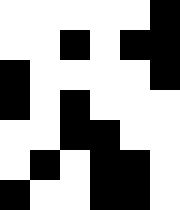[["white", "white", "white", "white", "white", "black"], ["white", "white", "black", "white", "black", "black"], ["black", "white", "white", "white", "white", "black"], ["black", "white", "black", "white", "white", "white"], ["white", "white", "black", "black", "white", "white"], ["white", "black", "white", "black", "black", "white"], ["black", "white", "white", "black", "black", "white"]]